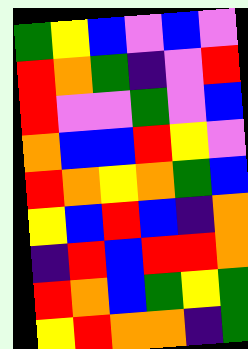[["green", "yellow", "blue", "violet", "blue", "violet"], ["red", "orange", "green", "indigo", "violet", "red"], ["red", "violet", "violet", "green", "violet", "blue"], ["orange", "blue", "blue", "red", "yellow", "violet"], ["red", "orange", "yellow", "orange", "green", "blue"], ["yellow", "blue", "red", "blue", "indigo", "orange"], ["indigo", "red", "blue", "red", "red", "orange"], ["red", "orange", "blue", "green", "yellow", "green"], ["yellow", "red", "orange", "orange", "indigo", "green"]]